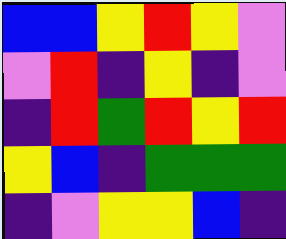[["blue", "blue", "yellow", "red", "yellow", "violet"], ["violet", "red", "indigo", "yellow", "indigo", "violet"], ["indigo", "red", "green", "red", "yellow", "red"], ["yellow", "blue", "indigo", "green", "green", "green"], ["indigo", "violet", "yellow", "yellow", "blue", "indigo"]]